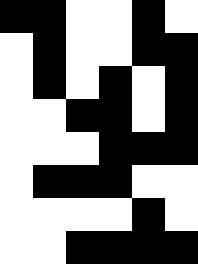[["black", "black", "white", "white", "black", "white"], ["white", "black", "white", "white", "black", "black"], ["white", "black", "white", "black", "white", "black"], ["white", "white", "black", "black", "white", "black"], ["white", "white", "white", "black", "black", "black"], ["white", "black", "black", "black", "white", "white"], ["white", "white", "white", "white", "black", "white"], ["white", "white", "black", "black", "black", "black"]]